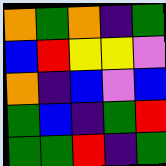[["orange", "green", "orange", "indigo", "green"], ["blue", "red", "yellow", "yellow", "violet"], ["orange", "indigo", "blue", "violet", "blue"], ["green", "blue", "indigo", "green", "red"], ["green", "green", "red", "indigo", "green"]]